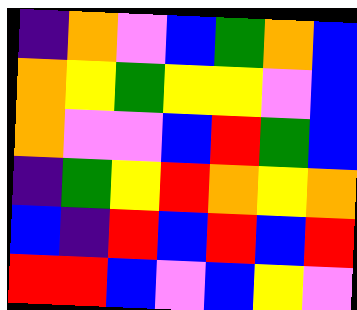[["indigo", "orange", "violet", "blue", "green", "orange", "blue"], ["orange", "yellow", "green", "yellow", "yellow", "violet", "blue"], ["orange", "violet", "violet", "blue", "red", "green", "blue"], ["indigo", "green", "yellow", "red", "orange", "yellow", "orange"], ["blue", "indigo", "red", "blue", "red", "blue", "red"], ["red", "red", "blue", "violet", "blue", "yellow", "violet"]]